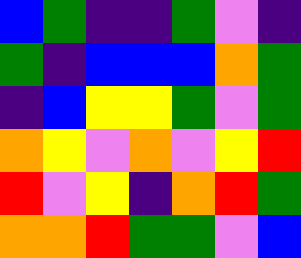[["blue", "green", "indigo", "indigo", "green", "violet", "indigo"], ["green", "indigo", "blue", "blue", "blue", "orange", "green"], ["indigo", "blue", "yellow", "yellow", "green", "violet", "green"], ["orange", "yellow", "violet", "orange", "violet", "yellow", "red"], ["red", "violet", "yellow", "indigo", "orange", "red", "green"], ["orange", "orange", "red", "green", "green", "violet", "blue"]]